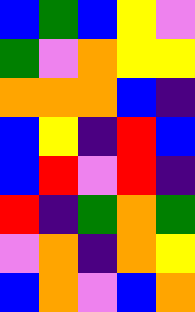[["blue", "green", "blue", "yellow", "violet"], ["green", "violet", "orange", "yellow", "yellow"], ["orange", "orange", "orange", "blue", "indigo"], ["blue", "yellow", "indigo", "red", "blue"], ["blue", "red", "violet", "red", "indigo"], ["red", "indigo", "green", "orange", "green"], ["violet", "orange", "indigo", "orange", "yellow"], ["blue", "orange", "violet", "blue", "orange"]]